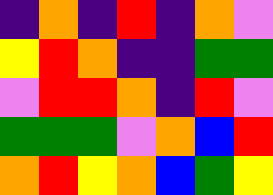[["indigo", "orange", "indigo", "red", "indigo", "orange", "violet"], ["yellow", "red", "orange", "indigo", "indigo", "green", "green"], ["violet", "red", "red", "orange", "indigo", "red", "violet"], ["green", "green", "green", "violet", "orange", "blue", "red"], ["orange", "red", "yellow", "orange", "blue", "green", "yellow"]]